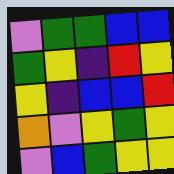[["violet", "green", "green", "blue", "blue"], ["green", "yellow", "indigo", "red", "yellow"], ["yellow", "indigo", "blue", "blue", "red"], ["orange", "violet", "yellow", "green", "yellow"], ["violet", "blue", "green", "yellow", "yellow"]]